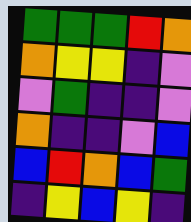[["green", "green", "green", "red", "orange"], ["orange", "yellow", "yellow", "indigo", "violet"], ["violet", "green", "indigo", "indigo", "violet"], ["orange", "indigo", "indigo", "violet", "blue"], ["blue", "red", "orange", "blue", "green"], ["indigo", "yellow", "blue", "yellow", "indigo"]]